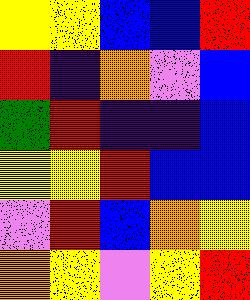[["yellow", "yellow", "blue", "blue", "red"], ["red", "indigo", "orange", "violet", "blue"], ["green", "red", "indigo", "indigo", "blue"], ["yellow", "yellow", "red", "blue", "blue"], ["violet", "red", "blue", "orange", "yellow"], ["orange", "yellow", "violet", "yellow", "red"]]